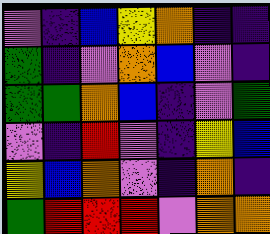[["violet", "indigo", "blue", "yellow", "orange", "indigo", "indigo"], ["green", "indigo", "violet", "orange", "blue", "violet", "indigo"], ["green", "green", "orange", "blue", "indigo", "violet", "green"], ["violet", "indigo", "red", "violet", "indigo", "yellow", "blue"], ["yellow", "blue", "orange", "violet", "indigo", "orange", "indigo"], ["green", "red", "red", "red", "violet", "orange", "orange"]]